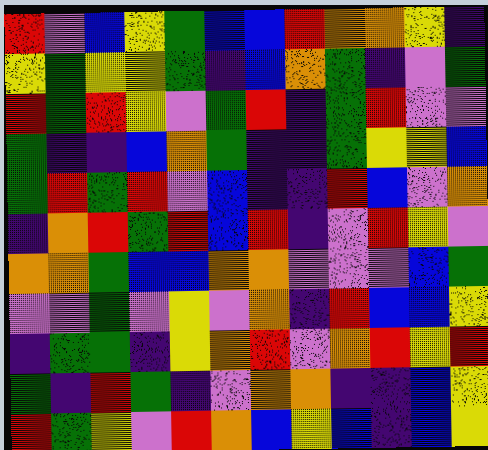[["red", "violet", "blue", "yellow", "green", "blue", "blue", "red", "orange", "orange", "yellow", "indigo"], ["yellow", "green", "yellow", "yellow", "green", "indigo", "blue", "orange", "green", "indigo", "violet", "green"], ["red", "green", "red", "yellow", "violet", "green", "red", "indigo", "green", "red", "violet", "violet"], ["green", "indigo", "indigo", "blue", "orange", "green", "indigo", "indigo", "green", "yellow", "yellow", "blue"], ["green", "red", "green", "red", "violet", "blue", "indigo", "indigo", "red", "blue", "violet", "orange"], ["indigo", "orange", "red", "green", "red", "blue", "red", "indigo", "violet", "red", "yellow", "violet"], ["orange", "orange", "green", "blue", "blue", "orange", "orange", "violet", "violet", "violet", "blue", "green"], ["violet", "violet", "green", "violet", "yellow", "violet", "orange", "indigo", "red", "blue", "blue", "yellow"], ["indigo", "green", "green", "indigo", "yellow", "orange", "red", "violet", "orange", "red", "yellow", "red"], ["green", "indigo", "red", "green", "indigo", "violet", "orange", "orange", "indigo", "indigo", "blue", "yellow"], ["red", "green", "yellow", "violet", "red", "orange", "blue", "yellow", "blue", "indigo", "blue", "yellow"]]